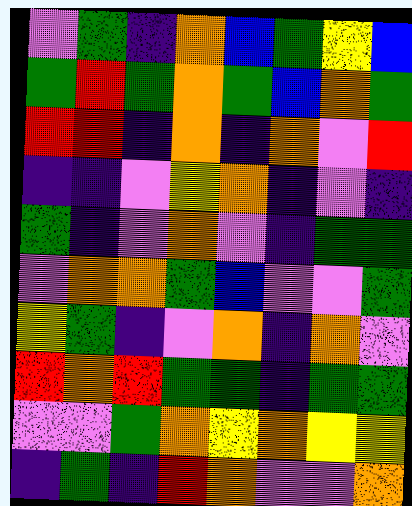[["violet", "green", "indigo", "orange", "blue", "green", "yellow", "blue"], ["green", "red", "green", "orange", "green", "blue", "orange", "green"], ["red", "red", "indigo", "orange", "indigo", "orange", "violet", "red"], ["indigo", "indigo", "violet", "yellow", "orange", "indigo", "violet", "indigo"], ["green", "indigo", "violet", "orange", "violet", "indigo", "green", "green"], ["violet", "orange", "orange", "green", "blue", "violet", "violet", "green"], ["yellow", "green", "indigo", "violet", "orange", "indigo", "orange", "violet"], ["red", "orange", "red", "green", "green", "indigo", "green", "green"], ["violet", "violet", "green", "orange", "yellow", "orange", "yellow", "yellow"], ["indigo", "green", "indigo", "red", "orange", "violet", "violet", "orange"]]